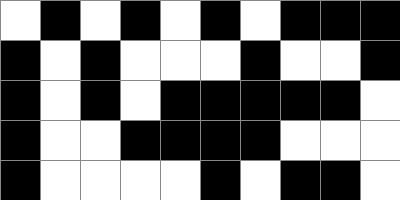[["white", "black", "white", "black", "white", "black", "white", "black", "black", "black"], ["black", "white", "black", "white", "white", "white", "black", "white", "white", "black"], ["black", "white", "black", "white", "black", "black", "black", "black", "black", "white"], ["black", "white", "white", "black", "black", "black", "black", "white", "white", "white"], ["black", "white", "white", "white", "white", "black", "white", "black", "black", "white"]]